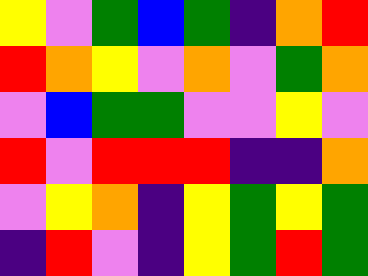[["yellow", "violet", "green", "blue", "green", "indigo", "orange", "red"], ["red", "orange", "yellow", "violet", "orange", "violet", "green", "orange"], ["violet", "blue", "green", "green", "violet", "violet", "yellow", "violet"], ["red", "violet", "red", "red", "red", "indigo", "indigo", "orange"], ["violet", "yellow", "orange", "indigo", "yellow", "green", "yellow", "green"], ["indigo", "red", "violet", "indigo", "yellow", "green", "red", "green"]]